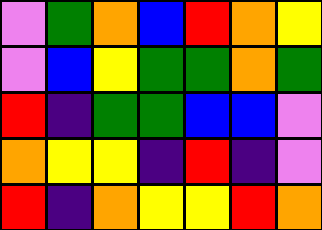[["violet", "green", "orange", "blue", "red", "orange", "yellow"], ["violet", "blue", "yellow", "green", "green", "orange", "green"], ["red", "indigo", "green", "green", "blue", "blue", "violet"], ["orange", "yellow", "yellow", "indigo", "red", "indigo", "violet"], ["red", "indigo", "orange", "yellow", "yellow", "red", "orange"]]